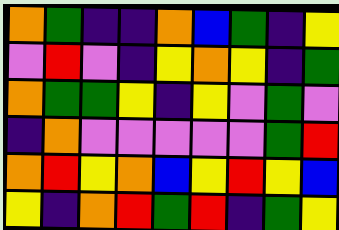[["orange", "green", "indigo", "indigo", "orange", "blue", "green", "indigo", "yellow"], ["violet", "red", "violet", "indigo", "yellow", "orange", "yellow", "indigo", "green"], ["orange", "green", "green", "yellow", "indigo", "yellow", "violet", "green", "violet"], ["indigo", "orange", "violet", "violet", "violet", "violet", "violet", "green", "red"], ["orange", "red", "yellow", "orange", "blue", "yellow", "red", "yellow", "blue"], ["yellow", "indigo", "orange", "red", "green", "red", "indigo", "green", "yellow"]]